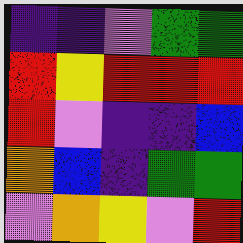[["indigo", "indigo", "violet", "green", "green"], ["red", "yellow", "red", "red", "red"], ["red", "violet", "indigo", "indigo", "blue"], ["orange", "blue", "indigo", "green", "green"], ["violet", "orange", "yellow", "violet", "red"]]